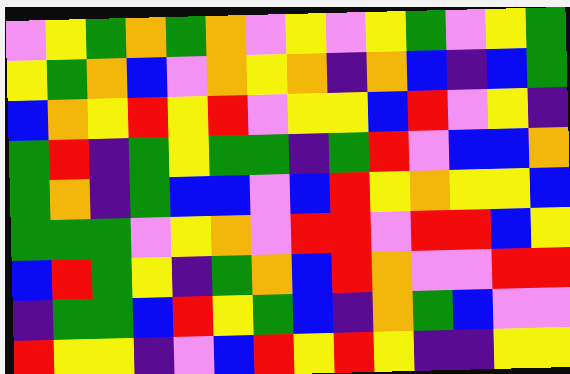[["violet", "yellow", "green", "orange", "green", "orange", "violet", "yellow", "violet", "yellow", "green", "violet", "yellow", "green"], ["yellow", "green", "orange", "blue", "violet", "orange", "yellow", "orange", "indigo", "orange", "blue", "indigo", "blue", "green"], ["blue", "orange", "yellow", "red", "yellow", "red", "violet", "yellow", "yellow", "blue", "red", "violet", "yellow", "indigo"], ["green", "red", "indigo", "green", "yellow", "green", "green", "indigo", "green", "red", "violet", "blue", "blue", "orange"], ["green", "orange", "indigo", "green", "blue", "blue", "violet", "blue", "red", "yellow", "orange", "yellow", "yellow", "blue"], ["green", "green", "green", "violet", "yellow", "orange", "violet", "red", "red", "violet", "red", "red", "blue", "yellow"], ["blue", "red", "green", "yellow", "indigo", "green", "orange", "blue", "red", "orange", "violet", "violet", "red", "red"], ["indigo", "green", "green", "blue", "red", "yellow", "green", "blue", "indigo", "orange", "green", "blue", "violet", "violet"], ["red", "yellow", "yellow", "indigo", "violet", "blue", "red", "yellow", "red", "yellow", "indigo", "indigo", "yellow", "yellow"]]